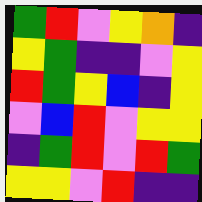[["green", "red", "violet", "yellow", "orange", "indigo"], ["yellow", "green", "indigo", "indigo", "violet", "yellow"], ["red", "green", "yellow", "blue", "indigo", "yellow"], ["violet", "blue", "red", "violet", "yellow", "yellow"], ["indigo", "green", "red", "violet", "red", "green"], ["yellow", "yellow", "violet", "red", "indigo", "indigo"]]